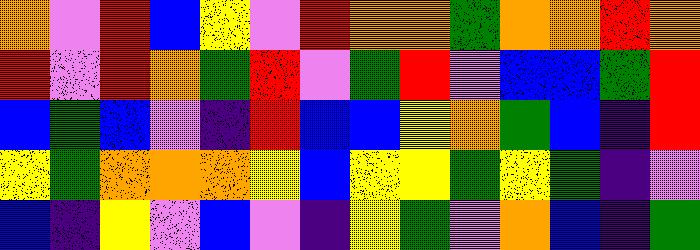[["orange", "violet", "red", "blue", "yellow", "violet", "red", "orange", "orange", "green", "orange", "orange", "red", "orange"], ["red", "violet", "red", "orange", "green", "red", "violet", "green", "red", "violet", "blue", "blue", "green", "red"], ["blue", "green", "blue", "violet", "indigo", "red", "blue", "blue", "yellow", "orange", "green", "blue", "indigo", "red"], ["yellow", "green", "orange", "orange", "orange", "yellow", "blue", "yellow", "yellow", "green", "yellow", "green", "indigo", "violet"], ["blue", "indigo", "yellow", "violet", "blue", "violet", "indigo", "yellow", "green", "violet", "orange", "blue", "indigo", "green"]]